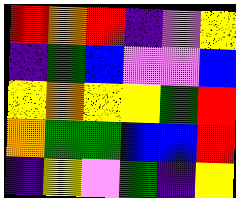[["red", "orange", "red", "indigo", "violet", "yellow"], ["indigo", "green", "blue", "violet", "violet", "blue"], ["yellow", "orange", "yellow", "yellow", "green", "red"], ["orange", "green", "green", "blue", "blue", "red"], ["indigo", "yellow", "violet", "green", "indigo", "yellow"]]